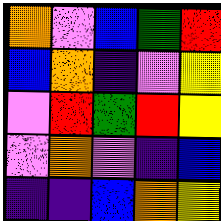[["orange", "violet", "blue", "green", "red"], ["blue", "orange", "indigo", "violet", "yellow"], ["violet", "red", "green", "red", "yellow"], ["violet", "orange", "violet", "indigo", "blue"], ["indigo", "indigo", "blue", "orange", "yellow"]]